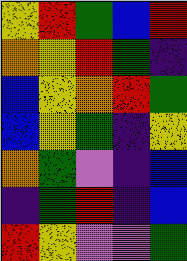[["yellow", "red", "green", "blue", "red"], ["orange", "yellow", "red", "green", "indigo"], ["blue", "yellow", "orange", "red", "green"], ["blue", "yellow", "green", "indigo", "yellow"], ["orange", "green", "violet", "indigo", "blue"], ["indigo", "green", "red", "indigo", "blue"], ["red", "yellow", "violet", "violet", "green"]]